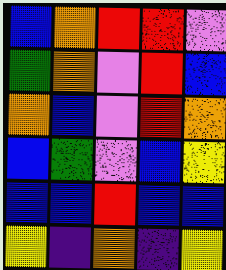[["blue", "orange", "red", "red", "violet"], ["green", "orange", "violet", "red", "blue"], ["orange", "blue", "violet", "red", "orange"], ["blue", "green", "violet", "blue", "yellow"], ["blue", "blue", "red", "blue", "blue"], ["yellow", "indigo", "orange", "indigo", "yellow"]]